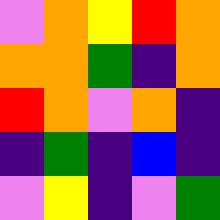[["violet", "orange", "yellow", "red", "orange"], ["orange", "orange", "green", "indigo", "orange"], ["red", "orange", "violet", "orange", "indigo"], ["indigo", "green", "indigo", "blue", "indigo"], ["violet", "yellow", "indigo", "violet", "green"]]